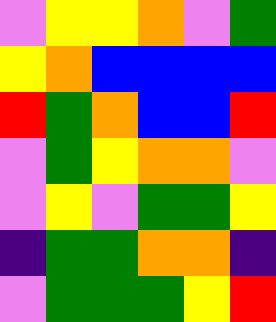[["violet", "yellow", "yellow", "orange", "violet", "green"], ["yellow", "orange", "blue", "blue", "blue", "blue"], ["red", "green", "orange", "blue", "blue", "red"], ["violet", "green", "yellow", "orange", "orange", "violet"], ["violet", "yellow", "violet", "green", "green", "yellow"], ["indigo", "green", "green", "orange", "orange", "indigo"], ["violet", "green", "green", "green", "yellow", "red"]]